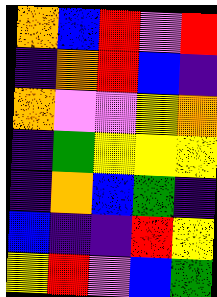[["orange", "blue", "red", "violet", "red"], ["indigo", "orange", "red", "blue", "indigo"], ["orange", "violet", "violet", "yellow", "orange"], ["indigo", "green", "yellow", "yellow", "yellow"], ["indigo", "orange", "blue", "green", "indigo"], ["blue", "indigo", "indigo", "red", "yellow"], ["yellow", "red", "violet", "blue", "green"]]